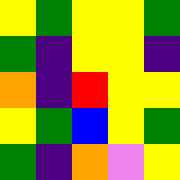[["yellow", "green", "yellow", "yellow", "green"], ["green", "indigo", "yellow", "yellow", "indigo"], ["orange", "indigo", "red", "yellow", "yellow"], ["yellow", "green", "blue", "yellow", "green"], ["green", "indigo", "orange", "violet", "yellow"]]